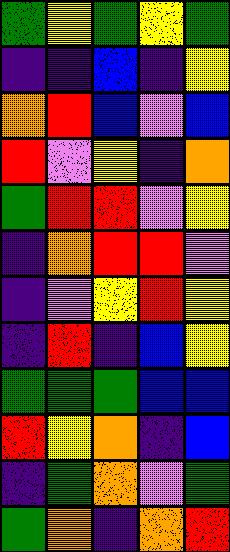[["green", "yellow", "green", "yellow", "green"], ["indigo", "indigo", "blue", "indigo", "yellow"], ["orange", "red", "blue", "violet", "blue"], ["red", "violet", "yellow", "indigo", "orange"], ["green", "red", "red", "violet", "yellow"], ["indigo", "orange", "red", "red", "violet"], ["indigo", "violet", "yellow", "red", "yellow"], ["indigo", "red", "indigo", "blue", "yellow"], ["green", "green", "green", "blue", "blue"], ["red", "yellow", "orange", "indigo", "blue"], ["indigo", "green", "orange", "violet", "green"], ["green", "orange", "indigo", "orange", "red"]]